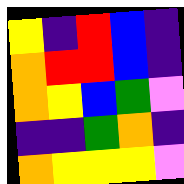[["yellow", "indigo", "red", "blue", "indigo"], ["orange", "red", "red", "blue", "indigo"], ["orange", "yellow", "blue", "green", "violet"], ["indigo", "indigo", "green", "orange", "indigo"], ["orange", "yellow", "yellow", "yellow", "violet"]]